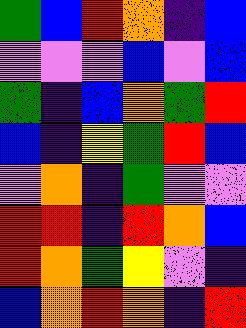[["green", "blue", "red", "orange", "indigo", "blue"], ["violet", "violet", "violet", "blue", "violet", "blue"], ["green", "indigo", "blue", "orange", "green", "red"], ["blue", "indigo", "yellow", "green", "red", "blue"], ["violet", "orange", "indigo", "green", "violet", "violet"], ["red", "red", "indigo", "red", "orange", "blue"], ["red", "orange", "green", "yellow", "violet", "indigo"], ["blue", "orange", "red", "orange", "indigo", "red"]]